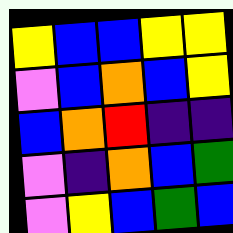[["yellow", "blue", "blue", "yellow", "yellow"], ["violet", "blue", "orange", "blue", "yellow"], ["blue", "orange", "red", "indigo", "indigo"], ["violet", "indigo", "orange", "blue", "green"], ["violet", "yellow", "blue", "green", "blue"]]